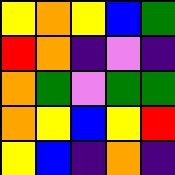[["yellow", "orange", "yellow", "blue", "green"], ["red", "orange", "indigo", "violet", "indigo"], ["orange", "green", "violet", "green", "green"], ["orange", "yellow", "blue", "yellow", "red"], ["yellow", "blue", "indigo", "orange", "indigo"]]